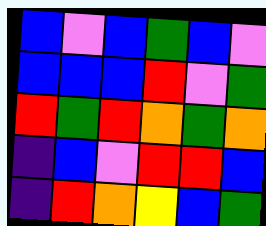[["blue", "violet", "blue", "green", "blue", "violet"], ["blue", "blue", "blue", "red", "violet", "green"], ["red", "green", "red", "orange", "green", "orange"], ["indigo", "blue", "violet", "red", "red", "blue"], ["indigo", "red", "orange", "yellow", "blue", "green"]]